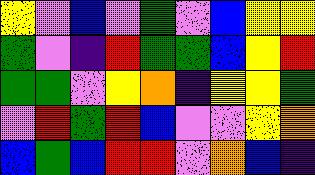[["yellow", "violet", "blue", "violet", "green", "violet", "blue", "yellow", "yellow"], ["green", "violet", "indigo", "red", "green", "green", "blue", "yellow", "red"], ["green", "green", "violet", "yellow", "orange", "indigo", "yellow", "yellow", "green"], ["violet", "red", "green", "red", "blue", "violet", "violet", "yellow", "orange"], ["blue", "green", "blue", "red", "red", "violet", "orange", "blue", "indigo"]]